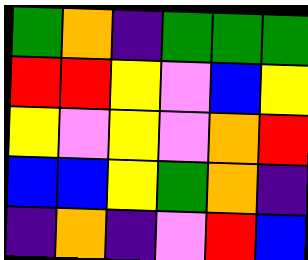[["green", "orange", "indigo", "green", "green", "green"], ["red", "red", "yellow", "violet", "blue", "yellow"], ["yellow", "violet", "yellow", "violet", "orange", "red"], ["blue", "blue", "yellow", "green", "orange", "indigo"], ["indigo", "orange", "indigo", "violet", "red", "blue"]]